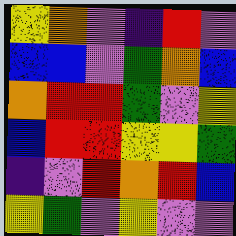[["yellow", "orange", "violet", "indigo", "red", "violet"], ["blue", "blue", "violet", "green", "orange", "blue"], ["orange", "red", "red", "green", "violet", "yellow"], ["blue", "red", "red", "yellow", "yellow", "green"], ["indigo", "violet", "red", "orange", "red", "blue"], ["yellow", "green", "violet", "yellow", "violet", "violet"]]